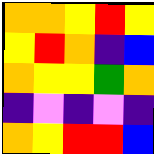[["orange", "orange", "yellow", "red", "yellow"], ["yellow", "red", "orange", "indigo", "blue"], ["orange", "yellow", "yellow", "green", "orange"], ["indigo", "violet", "indigo", "violet", "indigo"], ["orange", "yellow", "red", "red", "blue"]]